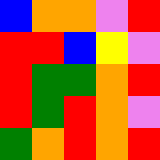[["blue", "orange", "orange", "violet", "red"], ["red", "red", "blue", "yellow", "violet"], ["red", "green", "green", "orange", "red"], ["red", "green", "red", "orange", "violet"], ["green", "orange", "red", "orange", "red"]]